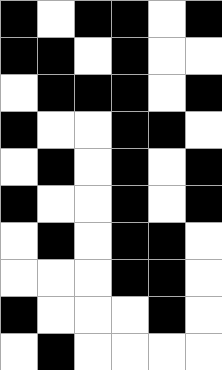[["black", "white", "black", "black", "white", "black"], ["black", "black", "white", "black", "white", "white"], ["white", "black", "black", "black", "white", "black"], ["black", "white", "white", "black", "black", "white"], ["white", "black", "white", "black", "white", "black"], ["black", "white", "white", "black", "white", "black"], ["white", "black", "white", "black", "black", "white"], ["white", "white", "white", "black", "black", "white"], ["black", "white", "white", "white", "black", "white"], ["white", "black", "white", "white", "white", "white"]]